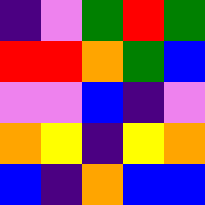[["indigo", "violet", "green", "red", "green"], ["red", "red", "orange", "green", "blue"], ["violet", "violet", "blue", "indigo", "violet"], ["orange", "yellow", "indigo", "yellow", "orange"], ["blue", "indigo", "orange", "blue", "blue"]]